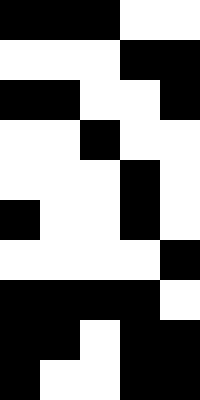[["black", "black", "black", "white", "white"], ["white", "white", "white", "black", "black"], ["black", "black", "white", "white", "black"], ["white", "white", "black", "white", "white"], ["white", "white", "white", "black", "white"], ["black", "white", "white", "black", "white"], ["white", "white", "white", "white", "black"], ["black", "black", "black", "black", "white"], ["black", "black", "white", "black", "black"], ["black", "white", "white", "black", "black"]]